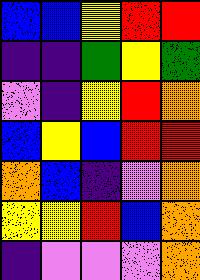[["blue", "blue", "yellow", "red", "red"], ["indigo", "indigo", "green", "yellow", "green"], ["violet", "indigo", "yellow", "red", "orange"], ["blue", "yellow", "blue", "red", "red"], ["orange", "blue", "indigo", "violet", "orange"], ["yellow", "yellow", "red", "blue", "orange"], ["indigo", "violet", "violet", "violet", "orange"]]